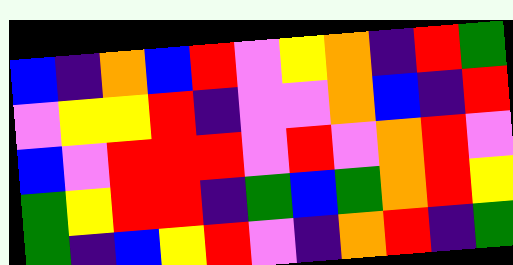[["blue", "indigo", "orange", "blue", "red", "violet", "yellow", "orange", "indigo", "red", "green"], ["violet", "yellow", "yellow", "red", "indigo", "violet", "violet", "orange", "blue", "indigo", "red"], ["blue", "violet", "red", "red", "red", "violet", "red", "violet", "orange", "red", "violet"], ["green", "yellow", "red", "red", "indigo", "green", "blue", "green", "orange", "red", "yellow"], ["green", "indigo", "blue", "yellow", "red", "violet", "indigo", "orange", "red", "indigo", "green"]]